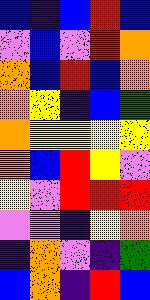[["blue", "indigo", "blue", "red", "blue"], ["violet", "blue", "violet", "red", "orange"], ["orange", "blue", "red", "blue", "orange"], ["orange", "yellow", "indigo", "blue", "green"], ["orange", "yellow", "yellow", "yellow", "yellow"], ["orange", "blue", "red", "yellow", "violet"], ["yellow", "violet", "red", "red", "red"], ["violet", "violet", "indigo", "yellow", "orange"], ["indigo", "orange", "violet", "indigo", "green"], ["blue", "orange", "indigo", "red", "blue"]]